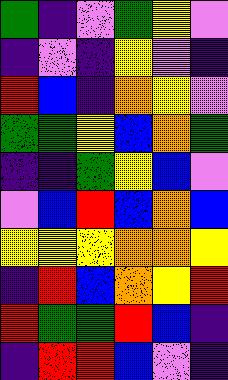[["green", "indigo", "violet", "green", "yellow", "violet"], ["indigo", "violet", "indigo", "yellow", "violet", "indigo"], ["red", "blue", "indigo", "orange", "yellow", "violet"], ["green", "green", "yellow", "blue", "orange", "green"], ["indigo", "indigo", "green", "yellow", "blue", "violet"], ["violet", "blue", "red", "blue", "orange", "blue"], ["yellow", "yellow", "yellow", "orange", "orange", "yellow"], ["indigo", "red", "blue", "orange", "yellow", "red"], ["red", "green", "green", "red", "blue", "indigo"], ["indigo", "red", "red", "blue", "violet", "indigo"]]